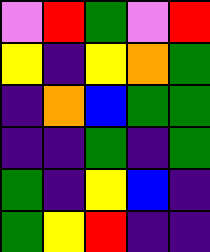[["violet", "red", "green", "violet", "red"], ["yellow", "indigo", "yellow", "orange", "green"], ["indigo", "orange", "blue", "green", "green"], ["indigo", "indigo", "green", "indigo", "green"], ["green", "indigo", "yellow", "blue", "indigo"], ["green", "yellow", "red", "indigo", "indigo"]]